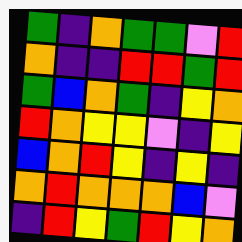[["green", "indigo", "orange", "green", "green", "violet", "red"], ["orange", "indigo", "indigo", "red", "red", "green", "red"], ["green", "blue", "orange", "green", "indigo", "yellow", "orange"], ["red", "orange", "yellow", "yellow", "violet", "indigo", "yellow"], ["blue", "orange", "red", "yellow", "indigo", "yellow", "indigo"], ["orange", "red", "orange", "orange", "orange", "blue", "violet"], ["indigo", "red", "yellow", "green", "red", "yellow", "orange"]]